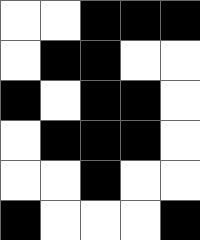[["white", "white", "black", "black", "black"], ["white", "black", "black", "white", "white"], ["black", "white", "black", "black", "white"], ["white", "black", "black", "black", "white"], ["white", "white", "black", "white", "white"], ["black", "white", "white", "white", "black"]]